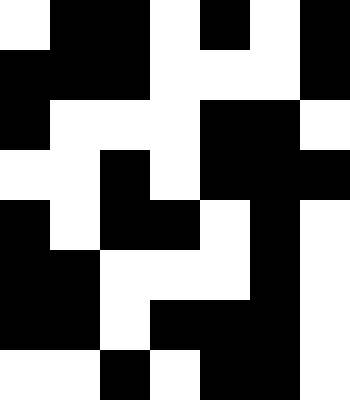[["white", "black", "black", "white", "black", "white", "black"], ["black", "black", "black", "white", "white", "white", "black"], ["black", "white", "white", "white", "black", "black", "white"], ["white", "white", "black", "white", "black", "black", "black"], ["black", "white", "black", "black", "white", "black", "white"], ["black", "black", "white", "white", "white", "black", "white"], ["black", "black", "white", "black", "black", "black", "white"], ["white", "white", "black", "white", "black", "black", "white"]]